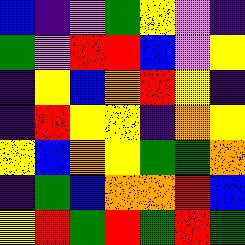[["blue", "indigo", "violet", "green", "yellow", "violet", "indigo"], ["green", "violet", "red", "red", "blue", "violet", "yellow"], ["indigo", "yellow", "blue", "orange", "red", "yellow", "indigo"], ["indigo", "red", "yellow", "yellow", "indigo", "orange", "yellow"], ["yellow", "blue", "orange", "yellow", "green", "green", "orange"], ["indigo", "green", "blue", "orange", "orange", "red", "blue"], ["yellow", "red", "green", "red", "green", "red", "green"]]